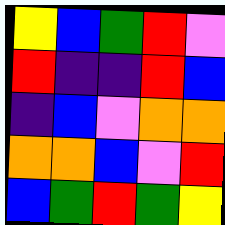[["yellow", "blue", "green", "red", "violet"], ["red", "indigo", "indigo", "red", "blue"], ["indigo", "blue", "violet", "orange", "orange"], ["orange", "orange", "blue", "violet", "red"], ["blue", "green", "red", "green", "yellow"]]